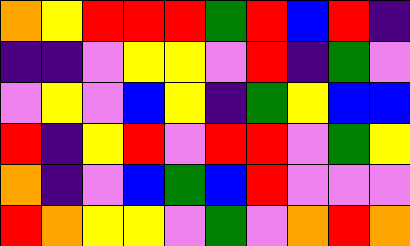[["orange", "yellow", "red", "red", "red", "green", "red", "blue", "red", "indigo"], ["indigo", "indigo", "violet", "yellow", "yellow", "violet", "red", "indigo", "green", "violet"], ["violet", "yellow", "violet", "blue", "yellow", "indigo", "green", "yellow", "blue", "blue"], ["red", "indigo", "yellow", "red", "violet", "red", "red", "violet", "green", "yellow"], ["orange", "indigo", "violet", "blue", "green", "blue", "red", "violet", "violet", "violet"], ["red", "orange", "yellow", "yellow", "violet", "green", "violet", "orange", "red", "orange"]]